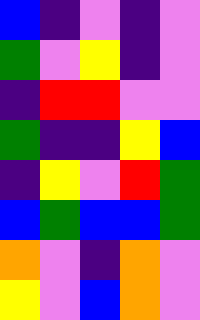[["blue", "indigo", "violet", "indigo", "violet"], ["green", "violet", "yellow", "indigo", "violet"], ["indigo", "red", "red", "violet", "violet"], ["green", "indigo", "indigo", "yellow", "blue"], ["indigo", "yellow", "violet", "red", "green"], ["blue", "green", "blue", "blue", "green"], ["orange", "violet", "indigo", "orange", "violet"], ["yellow", "violet", "blue", "orange", "violet"]]